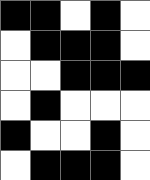[["black", "black", "white", "black", "white"], ["white", "black", "black", "black", "white"], ["white", "white", "black", "black", "black"], ["white", "black", "white", "white", "white"], ["black", "white", "white", "black", "white"], ["white", "black", "black", "black", "white"]]